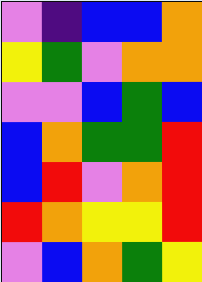[["violet", "indigo", "blue", "blue", "orange"], ["yellow", "green", "violet", "orange", "orange"], ["violet", "violet", "blue", "green", "blue"], ["blue", "orange", "green", "green", "red"], ["blue", "red", "violet", "orange", "red"], ["red", "orange", "yellow", "yellow", "red"], ["violet", "blue", "orange", "green", "yellow"]]